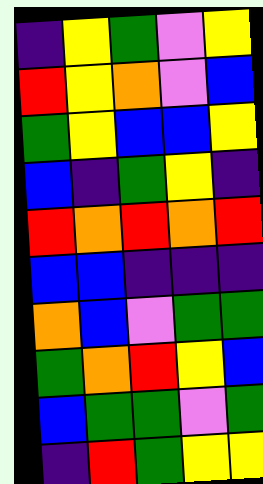[["indigo", "yellow", "green", "violet", "yellow"], ["red", "yellow", "orange", "violet", "blue"], ["green", "yellow", "blue", "blue", "yellow"], ["blue", "indigo", "green", "yellow", "indigo"], ["red", "orange", "red", "orange", "red"], ["blue", "blue", "indigo", "indigo", "indigo"], ["orange", "blue", "violet", "green", "green"], ["green", "orange", "red", "yellow", "blue"], ["blue", "green", "green", "violet", "green"], ["indigo", "red", "green", "yellow", "yellow"]]